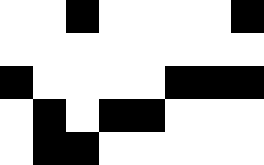[["white", "white", "black", "white", "white", "white", "white", "black"], ["white", "white", "white", "white", "white", "white", "white", "white"], ["black", "white", "white", "white", "white", "black", "black", "black"], ["white", "black", "white", "black", "black", "white", "white", "white"], ["white", "black", "black", "white", "white", "white", "white", "white"]]